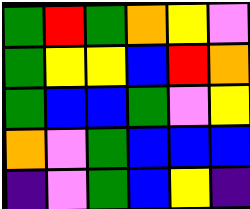[["green", "red", "green", "orange", "yellow", "violet"], ["green", "yellow", "yellow", "blue", "red", "orange"], ["green", "blue", "blue", "green", "violet", "yellow"], ["orange", "violet", "green", "blue", "blue", "blue"], ["indigo", "violet", "green", "blue", "yellow", "indigo"]]